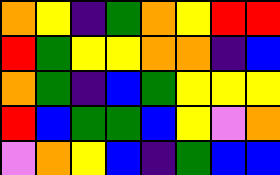[["orange", "yellow", "indigo", "green", "orange", "yellow", "red", "red"], ["red", "green", "yellow", "yellow", "orange", "orange", "indigo", "blue"], ["orange", "green", "indigo", "blue", "green", "yellow", "yellow", "yellow"], ["red", "blue", "green", "green", "blue", "yellow", "violet", "orange"], ["violet", "orange", "yellow", "blue", "indigo", "green", "blue", "blue"]]